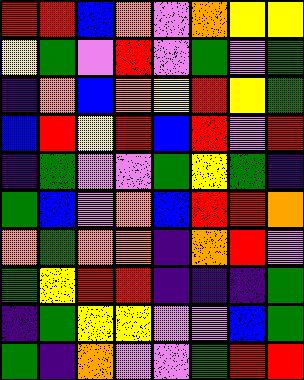[["red", "red", "blue", "orange", "violet", "orange", "yellow", "yellow"], ["yellow", "green", "violet", "red", "violet", "green", "violet", "green"], ["indigo", "orange", "blue", "orange", "yellow", "red", "yellow", "green"], ["blue", "red", "yellow", "red", "blue", "red", "violet", "red"], ["indigo", "green", "violet", "violet", "green", "yellow", "green", "indigo"], ["green", "blue", "violet", "orange", "blue", "red", "red", "orange"], ["orange", "green", "orange", "orange", "indigo", "orange", "red", "violet"], ["green", "yellow", "red", "red", "indigo", "indigo", "indigo", "green"], ["indigo", "green", "yellow", "yellow", "violet", "violet", "blue", "green"], ["green", "indigo", "orange", "violet", "violet", "green", "red", "red"]]